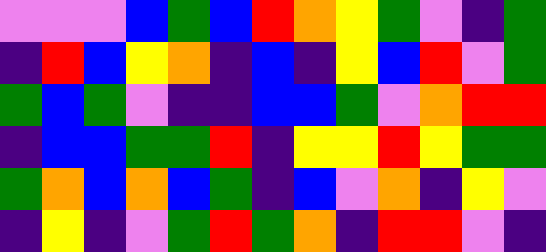[["violet", "violet", "violet", "blue", "green", "blue", "red", "orange", "yellow", "green", "violet", "indigo", "green"], ["indigo", "red", "blue", "yellow", "orange", "indigo", "blue", "indigo", "yellow", "blue", "red", "violet", "green"], ["green", "blue", "green", "violet", "indigo", "indigo", "blue", "blue", "green", "violet", "orange", "red", "red"], ["indigo", "blue", "blue", "green", "green", "red", "indigo", "yellow", "yellow", "red", "yellow", "green", "green"], ["green", "orange", "blue", "orange", "blue", "green", "indigo", "blue", "violet", "orange", "indigo", "yellow", "violet"], ["indigo", "yellow", "indigo", "violet", "green", "red", "green", "orange", "indigo", "red", "red", "violet", "indigo"]]